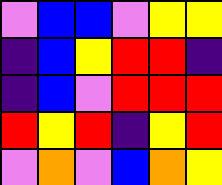[["violet", "blue", "blue", "violet", "yellow", "yellow"], ["indigo", "blue", "yellow", "red", "red", "indigo"], ["indigo", "blue", "violet", "red", "red", "red"], ["red", "yellow", "red", "indigo", "yellow", "red"], ["violet", "orange", "violet", "blue", "orange", "yellow"]]